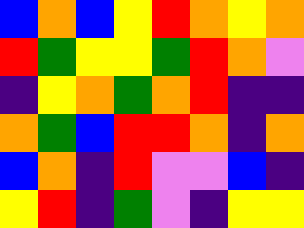[["blue", "orange", "blue", "yellow", "red", "orange", "yellow", "orange"], ["red", "green", "yellow", "yellow", "green", "red", "orange", "violet"], ["indigo", "yellow", "orange", "green", "orange", "red", "indigo", "indigo"], ["orange", "green", "blue", "red", "red", "orange", "indigo", "orange"], ["blue", "orange", "indigo", "red", "violet", "violet", "blue", "indigo"], ["yellow", "red", "indigo", "green", "violet", "indigo", "yellow", "yellow"]]